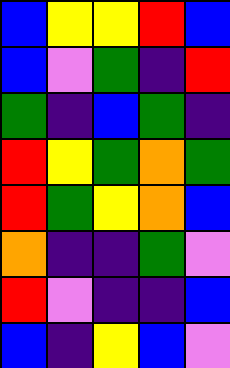[["blue", "yellow", "yellow", "red", "blue"], ["blue", "violet", "green", "indigo", "red"], ["green", "indigo", "blue", "green", "indigo"], ["red", "yellow", "green", "orange", "green"], ["red", "green", "yellow", "orange", "blue"], ["orange", "indigo", "indigo", "green", "violet"], ["red", "violet", "indigo", "indigo", "blue"], ["blue", "indigo", "yellow", "blue", "violet"]]